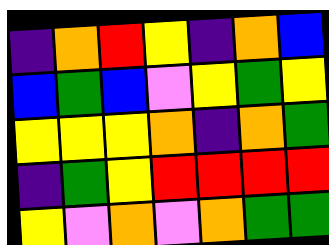[["indigo", "orange", "red", "yellow", "indigo", "orange", "blue"], ["blue", "green", "blue", "violet", "yellow", "green", "yellow"], ["yellow", "yellow", "yellow", "orange", "indigo", "orange", "green"], ["indigo", "green", "yellow", "red", "red", "red", "red"], ["yellow", "violet", "orange", "violet", "orange", "green", "green"]]